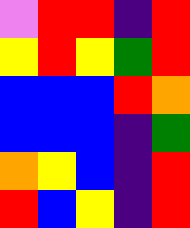[["violet", "red", "red", "indigo", "red"], ["yellow", "red", "yellow", "green", "red"], ["blue", "blue", "blue", "red", "orange"], ["blue", "blue", "blue", "indigo", "green"], ["orange", "yellow", "blue", "indigo", "red"], ["red", "blue", "yellow", "indigo", "red"]]